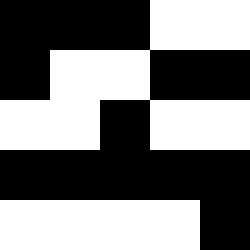[["black", "black", "black", "white", "white"], ["black", "white", "white", "black", "black"], ["white", "white", "black", "white", "white"], ["black", "black", "black", "black", "black"], ["white", "white", "white", "white", "black"]]